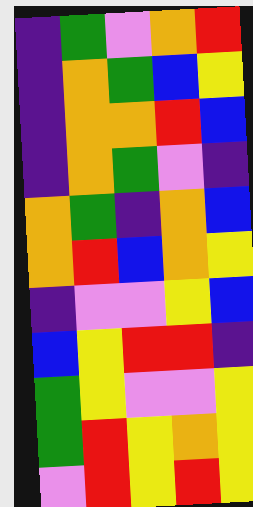[["indigo", "green", "violet", "orange", "red"], ["indigo", "orange", "green", "blue", "yellow"], ["indigo", "orange", "orange", "red", "blue"], ["indigo", "orange", "green", "violet", "indigo"], ["orange", "green", "indigo", "orange", "blue"], ["orange", "red", "blue", "orange", "yellow"], ["indigo", "violet", "violet", "yellow", "blue"], ["blue", "yellow", "red", "red", "indigo"], ["green", "yellow", "violet", "violet", "yellow"], ["green", "red", "yellow", "orange", "yellow"], ["violet", "red", "yellow", "red", "yellow"]]